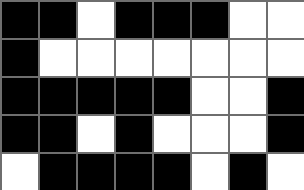[["black", "black", "white", "black", "black", "black", "white", "white"], ["black", "white", "white", "white", "white", "white", "white", "white"], ["black", "black", "black", "black", "black", "white", "white", "black"], ["black", "black", "white", "black", "white", "white", "white", "black"], ["white", "black", "black", "black", "black", "white", "black", "white"]]